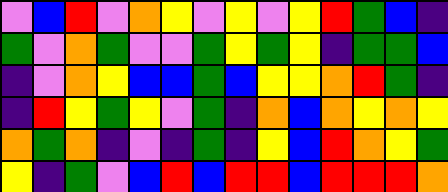[["violet", "blue", "red", "violet", "orange", "yellow", "violet", "yellow", "violet", "yellow", "red", "green", "blue", "indigo"], ["green", "violet", "orange", "green", "violet", "violet", "green", "yellow", "green", "yellow", "indigo", "green", "green", "blue"], ["indigo", "violet", "orange", "yellow", "blue", "blue", "green", "blue", "yellow", "yellow", "orange", "red", "green", "indigo"], ["indigo", "red", "yellow", "green", "yellow", "violet", "green", "indigo", "orange", "blue", "orange", "yellow", "orange", "yellow"], ["orange", "green", "orange", "indigo", "violet", "indigo", "green", "indigo", "yellow", "blue", "red", "orange", "yellow", "green"], ["yellow", "indigo", "green", "violet", "blue", "red", "blue", "red", "red", "blue", "red", "red", "red", "orange"]]